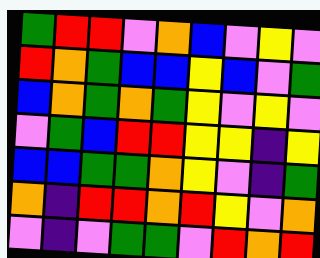[["green", "red", "red", "violet", "orange", "blue", "violet", "yellow", "violet"], ["red", "orange", "green", "blue", "blue", "yellow", "blue", "violet", "green"], ["blue", "orange", "green", "orange", "green", "yellow", "violet", "yellow", "violet"], ["violet", "green", "blue", "red", "red", "yellow", "yellow", "indigo", "yellow"], ["blue", "blue", "green", "green", "orange", "yellow", "violet", "indigo", "green"], ["orange", "indigo", "red", "red", "orange", "red", "yellow", "violet", "orange"], ["violet", "indigo", "violet", "green", "green", "violet", "red", "orange", "red"]]